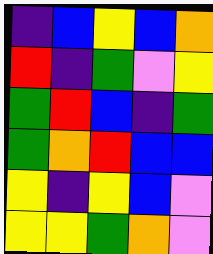[["indigo", "blue", "yellow", "blue", "orange"], ["red", "indigo", "green", "violet", "yellow"], ["green", "red", "blue", "indigo", "green"], ["green", "orange", "red", "blue", "blue"], ["yellow", "indigo", "yellow", "blue", "violet"], ["yellow", "yellow", "green", "orange", "violet"]]